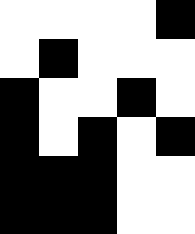[["white", "white", "white", "white", "black"], ["white", "black", "white", "white", "white"], ["black", "white", "white", "black", "white"], ["black", "white", "black", "white", "black"], ["black", "black", "black", "white", "white"], ["black", "black", "black", "white", "white"]]